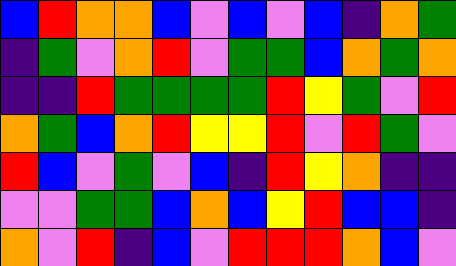[["blue", "red", "orange", "orange", "blue", "violet", "blue", "violet", "blue", "indigo", "orange", "green"], ["indigo", "green", "violet", "orange", "red", "violet", "green", "green", "blue", "orange", "green", "orange"], ["indigo", "indigo", "red", "green", "green", "green", "green", "red", "yellow", "green", "violet", "red"], ["orange", "green", "blue", "orange", "red", "yellow", "yellow", "red", "violet", "red", "green", "violet"], ["red", "blue", "violet", "green", "violet", "blue", "indigo", "red", "yellow", "orange", "indigo", "indigo"], ["violet", "violet", "green", "green", "blue", "orange", "blue", "yellow", "red", "blue", "blue", "indigo"], ["orange", "violet", "red", "indigo", "blue", "violet", "red", "red", "red", "orange", "blue", "violet"]]